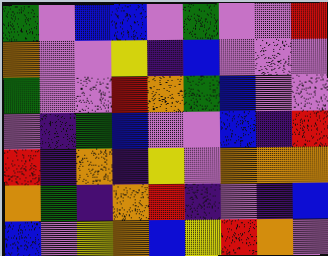[["green", "violet", "blue", "blue", "violet", "green", "violet", "violet", "red"], ["orange", "violet", "violet", "yellow", "indigo", "blue", "violet", "violet", "violet"], ["green", "violet", "violet", "red", "orange", "green", "blue", "violet", "violet"], ["violet", "indigo", "green", "blue", "violet", "violet", "blue", "indigo", "red"], ["red", "indigo", "orange", "indigo", "yellow", "violet", "orange", "orange", "orange"], ["orange", "green", "indigo", "orange", "red", "indigo", "violet", "indigo", "blue"], ["blue", "violet", "yellow", "orange", "blue", "yellow", "red", "orange", "violet"]]